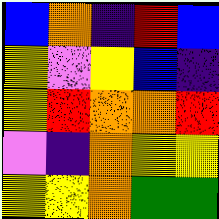[["blue", "orange", "indigo", "red", "blue"], ["yellow", "violet", "yellow", "blue", "indigo"], ["yellow", "red", "orange", "orange", "red"], ["violet", "indigo", "orange", "yellow", "yellow"], ["yellow", "yellow", "orange", "green", "green"]]